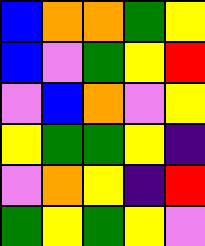[["blue", "orange", "orange", "green", "yellow"], ["blue", "violet", "green", "yellow", "red"], ["violet", "blue", "orange", "violet", "yellow"], ["yellow", "green", "green", "yellow", "indigo"], ["violet", "orange", "yellow", "indigo", "red"], ["green", "yellow", "green", "yellow", "violet"]]